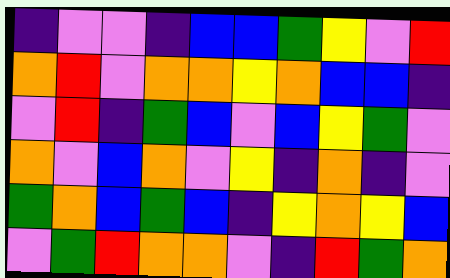[["indigo", "violet", "violet", "indigo", "blue", "blue", "green", "yellow", "violet", "red"], ["orange", "red", "violet", "orange", "orange", "yellow", "orange", "blue", "blue", "indigo"], ["violet", "red", "indigo", "green", "blue", "violet", "blue", "yellow", "green", "violet"], ["orange", "violet", "blue", "orange", "violet", "yellow", "indigo", "orange", "indigo", "violet"], ["green", "orange", "blue", "green", "blue", "indigo", "yellow", "orange", "yellow", "blue"], ["violet", "green", "red", "orange", "orange", "violet", "indigo", "red", "green", "orange"]]